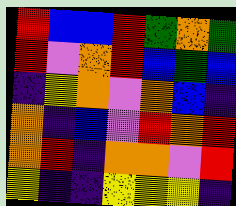[["red", "blue", "blue", "red", "green", "orange", "green"], ["red", "violet", "orange", "red", "blue", "green", "blue"], ["indigo", "yellow", "orange", "violet", "orange", "blue", "indigo"], ["orange", "indigo", "blue", "violet", "red", "orange", "red"], ["orange", "red", "indigo", "orange", "orange", "violet", "red"], ["yellow", "indigo", "indigo", "yellow", "yellow", "yellow", "indigo"]]